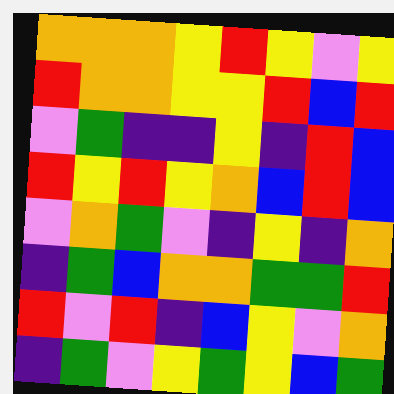[["orange", "orange", "orange", "yellow", "red", "yellow", "violet", "yellow"], ["red", "orange", "orange", "yellow", "yellow", "red", "blue", "red"], ["violet", "green", "indigo", "indigo", "yellow", "indigo", "red", "blue"], ["red", "yellow", "red", "yellow", "orange", "blue", "red", "blue"], ["violet", "orange", "green", "violet", "indigo", "yellow", "indigo", "orange"], ["indigo", "green", "blue", "orange", "orange", "green", "green", "red"], ["red", "violet", "red", "indigo", "blue", "yellow", "violet", "orange"], ["indigo", "green", "violet", "yellow", "green", "yellow", "blue", "green"]]